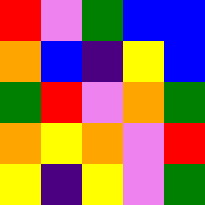[["red", "violet", "green", "blue", "blue"], ["orange", "blue", "indigo", "yellow", "blue"], ["green", "red", "violet", "orange", "green"], ["orange", "yellow", "orange", "violet", "red"], ["yellow", "indigo", "yellow", "violet", "green"]]